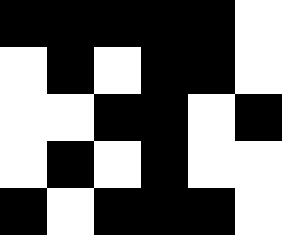[["black", "black", "black", "black", "black", "white"], ["white", "black", "white", "black", "black", "white"], ["white", "white", "black", "black", "white", "black"], ["white", "black", "white", "black", "white", "white"], ["black", "white", "black", "black", "black", "white"]]